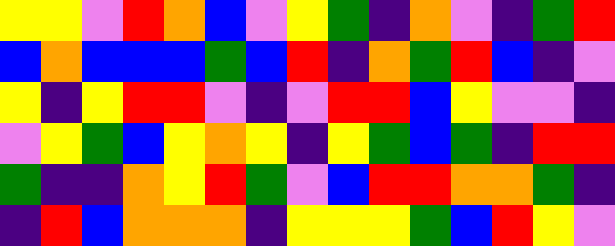[["yellow", "yellow", "violet", "red", "orange", "blue", "violet", "yellow", "green", "indigo", "orange", "violet", "indigo", "green", "red"], ["blue", "orange", "blue", "blue", "blue", "green", "blue", "red", "indigo", "orange", "green", "red", "blue", "indigo", "violet"], ["yellow", "indigo", "yellow", "red", "red", "violet", "indigo", "violet", "red", "red", "blue", "yellow", "violet", "violet", "indigo"], ["violet", "yellow", "green", "blue", "yellow", "orange", "yellow", "indigo", "yellow", "green", "blue", "green", "indigo", "red", "red"], ["green", "indigo", "indigo", "orange", "yellow", "red", "green", "violet", "blue", "red", "red", "orange", "orange", "green", "indigo"], ["indigo", "red", "blue", "orange", "orange", "orange", "indigo", "yellow", "yellow", "yellow", "green", "blue", "red", "yellow", "violet"]]